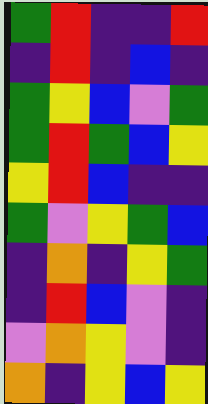[["green", "red", "indigo", "indigo", "red"], ["indigo", "red", "indigo", "blue", "indigo"], ["green", "yellow", "blue", "violet", "green"], ["green", "red", "green", "blue", "yellow"], ["yellow", "red", "blue", "indigo", "indigo"], ["green", "violet", "yellow", "green", "blue"], ["indigo", "orange", "indigo", "yellow", "green"], ["indigo", "red", "blue", "violet", "indigo"], ["violet", "orange", "yellow", "violet", "indigo"], ["orange", "indigo", "yellow", "blue", "yellow"]]